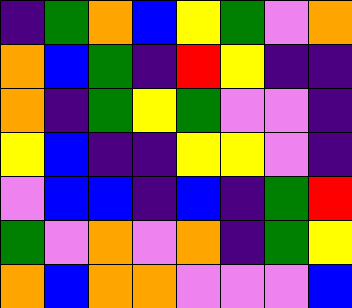[["indigo", "green", "orange", "blue", "yellow", "green", "violet", "orange"], ["orange", "blue", "green", "indigo", "red", "yellow", "indigo", "indigo"], ["orange", "indigo", "green", "yellow", "green", "violet", "violet", "indigo"], ["yellow", "blue", "indigo", "indigo", "yellow", "yellow", "violet", "indigo"], ["violet", "blue", "blue", "indigo", "blue", "indigo", "green", "red"], ["green", "violet", "orange", "violet", "orange", "indigo", "green", "yellow"], ["orange", "blue", "orange", "orange", "violet", "violet", "violet", "blue"]]